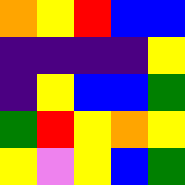[["orange", "yellow", "red", "blue", "blue"], ["indigo", "indigo", "indigo", "indigo", "yellow"], ["indigo", "yellow", "blue", "blue", "green"], ["green", "red", "yellow", "orange", "yellow"], ["yellow", "violet", "yellow", "blue", "green"]]